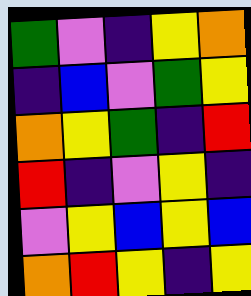[["green", "violet", "indigo", "yellow", "orange"], ["indigo", "blue", "violet", "green", "yellow"], ["orange", "yellow", "green", "indigo", "red"], ["red", "indigo", "violet", "yellow", "indigo"], ["violet", "yellow", "blue", "yellow", "blue"], ["orange", "red", "yellow", "indigo", "yellow"]]